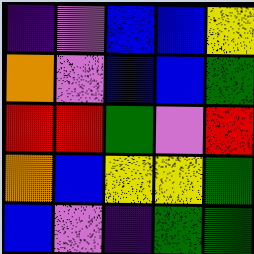[["indigo", "violet", "blue", "blue", "yellow"], ["orange", "violet", "blue", "blue", "green"], ["red", "red", "green", "violet", "red"], ["orange", "blue", "yellow", "yellow", "green"], ["blue", "violet", "indigo", "green", "green"]]